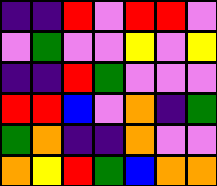[["indigo", "indigo", "red", "violet", "red", "red", "violet"], ["violet", "green", "violet", "violet", "yellow", "violet", "yellow"], ["indigo", "indigo", "red", "green", "violet", "violet", "violet"], ["red", "red", "blue", "violet", "orange", "indigo", "green"], ["green", "orange", "indigo", "indigo", "orange", "violet", "violet"], ["orange", "yellow", "red", "green", "blue", "orange", "orange"]]